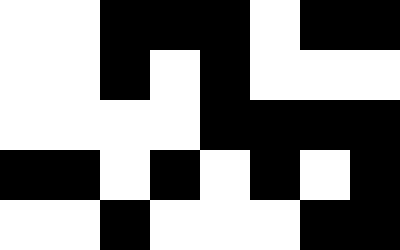[["white", "white", "black", "black", "black", "white", "black", "black"], ["white", "white", "black", "white", "black", "white", "white", "white"], ["white", "white", "white", "white", "black", "black", "black", "black"], ["black", "black", "white", "black", "white", "black", "white", "black"], ["white", "white", "black", "white", "white", "white", "black", "black"]]